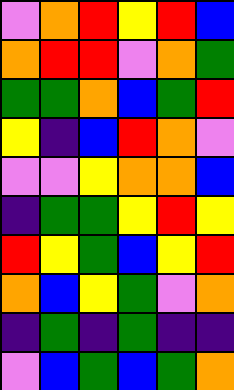[["violet", "orange", "red", "yellow", "red", "blue"], ["orange", "red", "red", "violet", "orange", "green"], ["green", "green", "orange", "blue", "green", "red"], ["yellow", "indigo", "blue", "red", "orange", "violet"], ["violet", "violet", "yellow", "orange", "orange", "blue"], ["indigo", "green", "green", "yellow", "red", "yellow"], ["red", "yellow", "green", "blue", "yellow", "red"], ["orange", "blue", "yellow", "green", "violet", "orange"], ["indigo", "green", "indigo", "green", "indigo", "indigo"], ["violet", "blue", "green", "blue", "green", "orange"]]